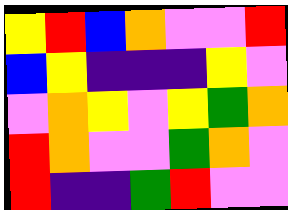[["yellow", "red", "blue", "orange", "violet", "violet", "red"], ["blue", "yellow", "indigo", "indigo", "indigo", "yellow", "violet"], ["violet", "orange", "yellow", "violet", "yellow", "green", "orange"], ["red", "orange", "violet", "violet", "green", "orange", "violet"], ["red", "indigo", "indigo", "green", "red", "violet", "violet"]]